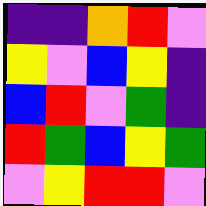[["indigo", "indigo", "orange", "red", "violet"], ["yellow", "violet", "blue", "yellow", "indigo"], ["blue", "red", "violet", "green", "indigo"], ["red", "green", "blue", "yellow", "green"], ["violet", "yellow", "red", "red", "violet"]]